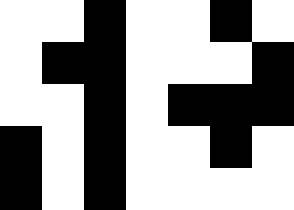[["white", "white", "black", "white", "white", "black", "white"], ["white", "black", "black", "white", "white", "white", "black"], ["white", "white", "black", "white", "black", "black", "black"], ["black", "white", "black", "white", "white", "black", "white"], ["black", "white", "black", "white", "white", "white", "white"]]